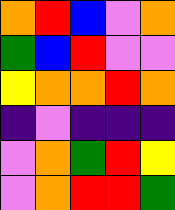[["orange", "red", "blue", "violet", "orange"], ["green", "blue", "red", "violet", "violet"], ["yellow", "orange", "orange", "red", "orange"], ["indigo", "violet", "indigo", "indigo", "indigo"], ["violet", "orange", "green", "red", "yellow"], ["violet", "orange", "red", "red", "green"]]